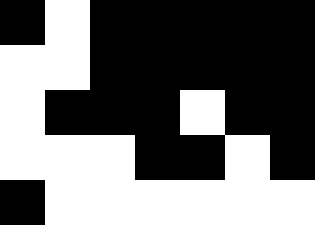[["black", "white", "black", "black", "black", "black", "black"], ["white", "white", "black", "black", "black", "black", "black"], ["white", "black", "black", "black", "white", "black", "black"], ["white", "white", "white", "black", "black", "white", "black"], ["black", "white", "white", "white", "white", "white", "white"]]